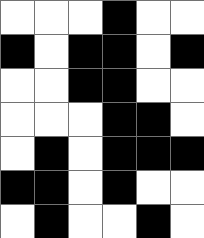[["white", "white", "white", "black", "white", "white"], ["black", "white", "black", "black", "white", "black"], ["white", "white", "black", "black", "white", "white"], ["white", "white", "white", "black", "black", "white"], ["white", "black", "white", "black", "black", "black"], ["black", "black", "white", "black", "white", "white"], ["white", "black", "white", "white", "black", "white"]]